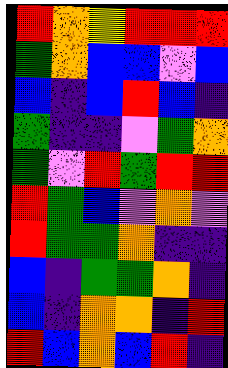[["red", "orange", "yellow", "red", "red", "red"], ["green", "orange", "blue", "blue", "violet", "blue"], ["blue", "indigo", "blue", "red", "blue", "indigo"], ["green", "indigo", "indigo", "violet", "green", "orange"], ["green", "violet", "red", "green", "red", "red"], ["red", "green", "blue", "violet", "orange", "violet"], ["red", "green", "green", "orange", "indigo", "indigo"], ["blue", "indigo", "green", "green", "orange", "indigo"], ["blue", "indigo", "orange", "orange", "indigo", "red"], ["red", "blue", "orange", "blue", "red", "indigo"]]